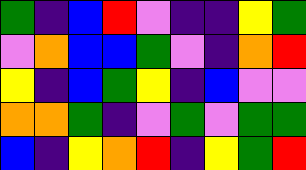[["green", "indigo", "blue", "red", "violet", "indigo", "indigo", "yellow", "green"], ["violet", "orange", "blue", "blue", "green", "violet", "indigo", "orange", "red"], ["yellow", "indigo", "blue", "green", "yellow", "indigo", "blue", "violet", "violet"], ["orange", "orange", "green", "indigo", "violet", "green", "violet", "green", "green"], ["blue", "indigo", "yellow", "orange", "red", "indigo", "yellow", "green", "red"]]